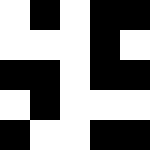[["white", "black", "white", "black", "black"], ["white", "white", "white", "black", "white"], ["black", "black", "white", "black", "black"], ["white", "black", "white", "white", "white"], ["black", "white", "white", "black", "black"]]